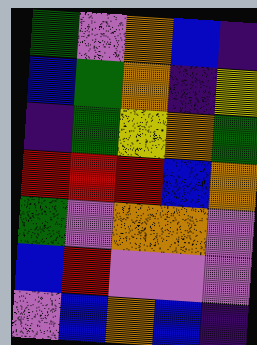[["green", "violet", "orange", "blue", "indigo"], ["blue", "green", "orange", "indigo", "yellow"], ["indigo", "green", "yellow", "orange", "green"], ["red", "red", "red", "blue", "orange"], ["green", "violet", "orange", "orange", "violet"], ["blue", "red", "violet", "violet", "violet"], ["violet", "blue", "orange", "blue", "indigo"]]